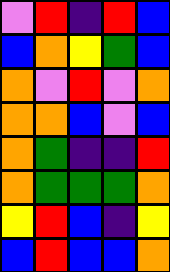[["violet", "red", "indigo", "red", "blue"], ["blue", "orange", "yellow", "green", "blue"], ["orange", "violet", "red", "violet", "orange"], ["orange", "orange", "blue", "violet", "blue"], ["orange", "green", "indigo", "indigo", "red"], ["orange", "green", "green", "green", "orange"], ["yellow", "red", "blue", "indigo", "yellow"], ["blue", "red", "blue", "blue", "orange"]]